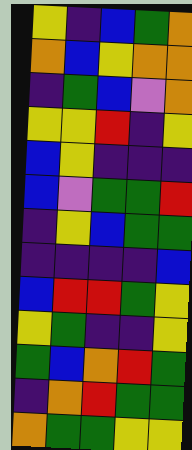[["yellow", "indigo", "blue", "green", "orange"], ["orange", "blue", "yellow", "orange", "orange"], ["indigo", "green", "blue", "violet", "orange"], ["yellow", "yellow", "red", "indigo", "yellow"], ["blue", "yellow", "indigo", "indigo", "indigo"], ["blue", "violet", "green", "green", "red"], ["indigo", "yellow", "blue", "green", "green"], ["indigo", "indigo", "indigo", "indigo", "blue"], ["blue", "red", "red", "green", "yellow"], ["yellow", "green", "indigo", "indigo", "yellow"], ["green", "blue", "orange", "red", "green"], ["indigo", "orange", "red", "green", "green"], ["orange", "green", "green", "yellow", "yellow"]]